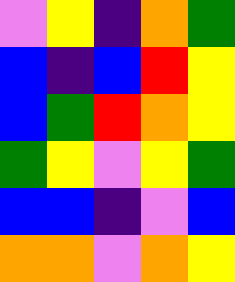[["violet", "yellow", "indigo", "orange", "green"], ["blue", "indigo", "blue", "red", "yellow"], ["blue", "green", "red", "orange", "yellow"], ["green", "yellow", "violet", "yellow", "green"], ["blue", "blue", "indigo", "violet", "blue"], ["orange", "orange", "violet", "orange", "yellow"]]